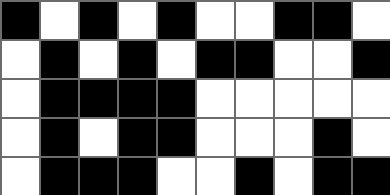[["black", "white", "black", "white", "black", "white", "white", "black", "black", "white"], ["white", "black", "white", "black", "white", "black", "black", "white", "white", "black"], ["white", "black", "black", "black", "black", "white", "white", "white", "white", "white"], ["white", "black", "white", "black", "black", "white", "white", "white", "black", "white"], ["white", "black", "black", "black", "white", "white", "black", "white", "black", "black"]]